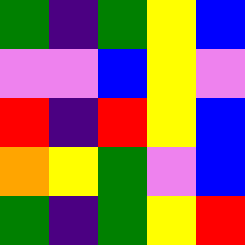[["green", "indigo", "green", "yellow", "blue"], ["violet", "violet", "blue", "yellow", "violet"], ["red", "indigo", "red", "yellow", "blue"], ["orange", "yellow", "green", "violet", "blue"], ["green", "indigo", "green", "yellow", "red"]]